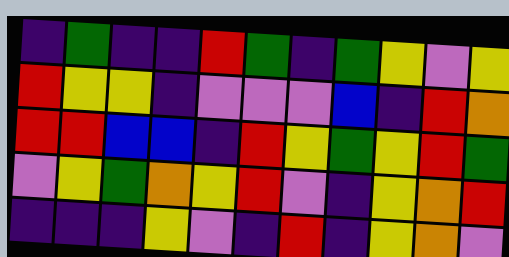[["indigo", "green", "indigo", "indigo", "red", "green", "indigo", "green", "yellow", "violet", "yellow"], ["red", "yellow", "yellow", "indigo", "violet", "violet", "violet", "blue", "indigo", "red", "orange"], ["red", "red", "blue", "blue", "indigo", "red", "yellow", "green", "yellow", "red", "green"], ["violet", "yellow", "green", "orange", "yellow", "red", "violet", "indigo", "yellow", "orange", "red"], ["indigo", "indigo", "indigo", "yellow", "violet", "indigo", "red", "indigo", "yellow", "orange", "violet"]]